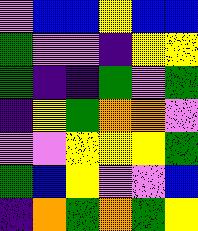[["violet", "blue", "blue", "yellow", "blue", "blue"], ["green", "violet", "violet", "indigo", "yellow", "yellow"], ["green", "indigo", "indigo", "green", "violet", "green"], ["indigo", "yellow", "green", "orange", "orange", "violet"], ["violet", "violet", "yellow", "yellow", "yellow", "green"], ["green", "blue", "yellow", "violet", "violet", "blue"], ["indigo", "orange", "green", "orange", "green", "yellow"]]